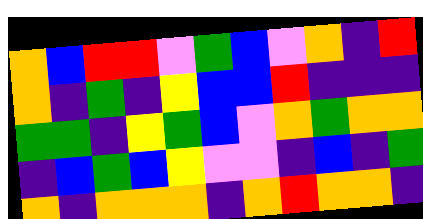[["orange", "blue", "red", "red", "violet", "green", "blue", "violet", "orange", "indigo", "red"], ["orange", "indigo", "green", "indigo", "yellow", "blue", "blue", "red", "indigo", "indigo", "indigo"], ["green", "green", "indigo", "yellow", "green", "blue", "violet", "orange", "green", "orange", "orange"], ["indigo", "blue", "green", "blue", "yellow", "violet", "violet", "indigo", "blue", "indigo", "green"], ["orange", "indigo", "orange", "orange", "orange", "indigo", "orange", "red", "orange", "orange", "indigo"]]